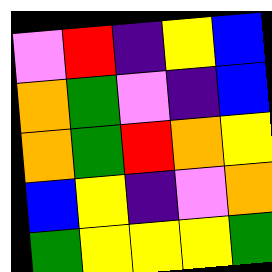[["violet", "red", "indigo", "yellow", "blue"], ["orange", "green", "violet", "indigo", "blue"], ["orange", "green", "red", "orange", "yellow"], ["blue", "yellow", "indigo", "violet", "orange"], ["green", "yellow", "yellow", "yellow", "green"]]